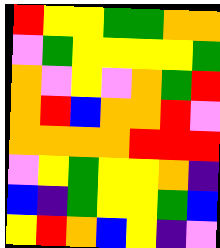[["red", "yellow", "yellow", "green", "green", "orange", "orange"], ["violet", "green", "yellow", "yellow", "yellow", "yellow", "green"], ["orange", "violet", "yellow", "violet", "orange", "green", "red"], ["orange", "red", "blue", "orange", "orange", "red", "violet"], ["orange", "orange", "orange", "orange", "red", "red", "red"], ["violet", "yellow", "green", "yellow", "yellow", "orange", "indigo"], ["blue", "indigo", "green", "yellow", "yellow", "green", "blue"], ["yellow", "red", "orange", "blue", "yellow", "indigo", "violet"]]